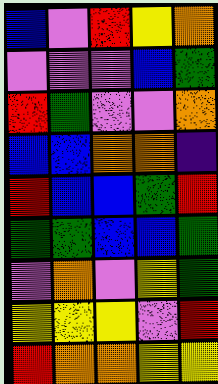[["blue", "violet", "red", "yellow", "orange"], ["violet", "violet", "violet", "blue", "green"], ["red", "green", "violet", "violet", "orange"], ["blue", "blue", "orange", "orange", "indigo"], ["red", "blue", "blue", "green", "red"], ["green", "green", "blue", "blue", "green"], ["violet", "orange", "violet", "yellow", "green"], ["yellow", "yellow", "yellow", "violet", "red"], ["red", "orange", "orange", "yellow", "yellow"]]